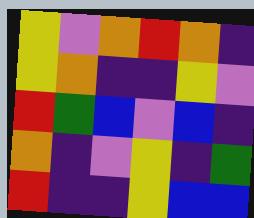[["yellow", "violet", "orange", "red", "orange", "indigo"], ["yellow", "orange", "indigo", "indigo", "yellow", "violet"], ["red", "green", "blue", "violet", "blue", "indigo"], ["orange", "indigo", "violet", "yellow", "indigo", "green"], ["red", "indigo", "indigo", "yellow", "blue", "blue"]]